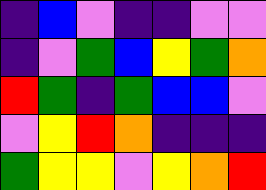[["indigo", "blue", "violet", "indigo", "indigo", "violet", "violet"], ["indigo", "violet", "green", "blue", "yellow", "green", "orange"], ["red", "green", "indigo", "green", "blue", "blue", "violet"], ["violet", "yellow", "red", "orange", "indigo", "indigo", "indigo"], ["green", "yellow", "yellow", "violet", "yellow", "orange", "red"]]